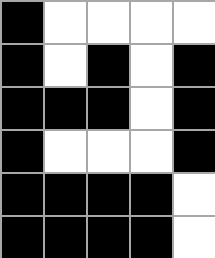[["black", "white", "white", "white", "white"], ["black", "white", "black", "white", "black"], ["black", "black", "black", "white", "black"], ["black", "white", "white", "white", "black"], ["black", "black", "black", "black", "white"], ["black", "black", "black", "black", "white"]]